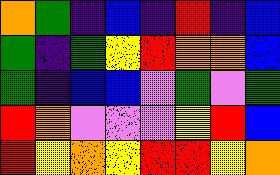[["orange", "green", "indigo", "blue", "indigo", "red", "indigo", "blue"], ["green", "indigo", "green", "yellow", "red", "orange", "orange", "blue"], ["green", "indigo", "blue", "blue", "violet", "green", "violet", "green"], ["red", "orange", "violet", "violet", "violet", "yellow", "red", "blue"], ["red", "yellow", "orange", "yellow", "red", "red", "yellow", "orange"]]